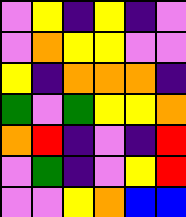[["violet", "yellow", "indigo", "yellow", "indigo", "violet"], ["violet", "orange", "yellow", "yellow", "violet", "violet"], ["yellow", "indigo", "orange", "orange", "orange", "indigo"], ["green", "violet", "green", "yellow", "yellow", "orange"], ["orange", "red", "indigo", "violet", "indigo", "red"], ["violet", "green", "indigo", "violet", "yellow", "red"], ["violet", "violet", "yellow", "orange", "blue", "blue"]]